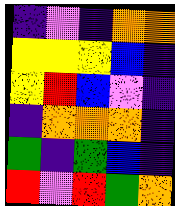[["indigo", "violet", "indigo", "orange", "orange"], ["yellow", "yellow", "yellow", "blue", "indigo"], ["yellow", "red", "blue", "violet", "indigo"], ["indigo", "orange", "orange", "orange", "indigo"], ["green", "indigo", "green", "blue", "indigo"], ["red", "violet", "red", "green", "orange"]]